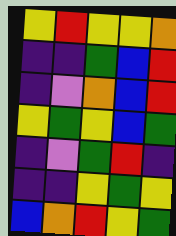[["yellow", "red", "yellow", "yellow", "orange"], ["indigo", "indigo", "green", "blue", "red"], ["indigo", "violet", "orange", "blue", "red"], ["yellow", "green", "yellow", "blue", "green"], ["indigo", "violet", "green", "red", "indigo"], ["indigo", "indigo", "yellow", "green", "yellow"], ["blue", "orange", "red", "yellow", "green"]]